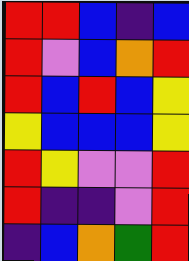[["red", "red", "blue", "indigo", "blue"], ["red", "violet", "blue", "orange", "red"], ["red", "blue", "red", "blue", "yellow"], ["yellow", "blue", "blue", "blue", "yellow"], ["red", "yellow", "violet", "violet", "red"], ["red", "indigo", "indigo", "violet", "red"], ["indigo", "blue", "orange", "green", "red"]]